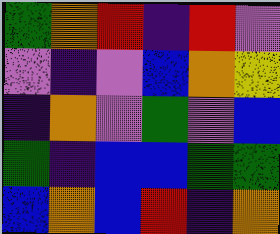[["green", "orange", "red", "indigo", "red", "violet"], ["violet", "indigo", "violet", "blue", "orange", "yellow"], ["indigo", "orange", "violet", "green", "violet", "blue"], ["green", "indigo", "blue", "blue", "green", "green"], ["blue", "orange", "blue", "red", "indigo", "orange"]]